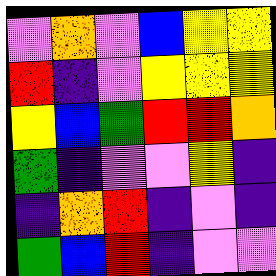[["violet", "orange", "violet", "blue", "yellow", "yellow"], ["red", "indigo", "violet", "yellow", "yellow", "yellow"], ["yellow", "blue", "green", "red", "red", "orange"], ["green", "indigo", "violet", "violet", "yellow", "indigo"], ["indigo", "orange", "red", "indigo", "violet", "indigo"], ["green", "blue", "red", "indigo", "violet", "violet"]]